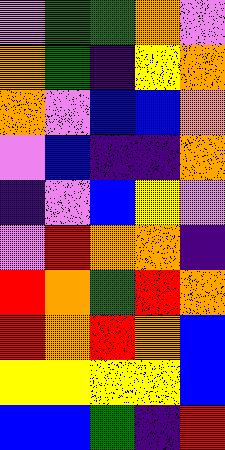[["violet", "green", "green", "orange", "violet"], ["orange", "green", "indigo", "yellow", "orange"], ["orange", "violet", "blue", "blue", "orange"], ["violet", "blue", "indigo", "indigo", "orange"], ["indigo", "violet", "blue", "yellow", "violet"], ["violet", "red", "orange", "orange", "indigo"], ["red", "orange", "green", "red", "orange"], ["red", "orange", "red", "orange", "blue"], ["yellow", "yellow", "yellow", "yellow", "blue"], ["blue", "blue", "green", "indigo", "red"]]